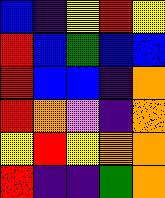[["blue", "indigo", "yellow", "red", "yellow"], ["red", "blue", "green", "blue", "blue"], ["red", "blue", "blue", "indigo", "orange"], ["red", "orange", "violet", "indigo", "orange"], ["yellow", "red", "yellow", "orange", "orange"], ["red", "indigo", "indigo", "green", "orange"]]